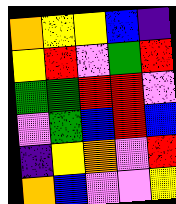[["orange", "yellow", "yellow", "blue", "indigo"], ["yellow", "red", "violet", "green", "red"], ["green", "green", "red", "red", "violet"], ["violet", "green", "blue", "red", "blue"], ["indigo", "yellow", "orange", "violet", "red"], ["orange", "blue", "violet", "violet", "yellow"]]